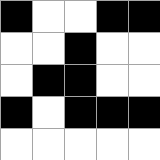[["black", "white", "white", "black", "black"], ["white", "white", "black", "white", "white"], ["white", "black", "black", "white", "white"], ["black", "white", "black", "black", "black"], ["white", "white", "white", "white", "white"]]